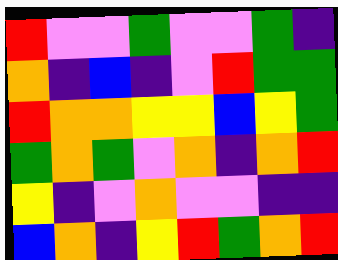[["red", "violet", "violet", "green", "violet", "violet", "green", "indigo"], ["orange", "indigo", "blue", "indigo", "violet", "red", "green", "green"], ["red", "orange", "orange", "yellow", "yellow", "blue", "yellow", "green"], ["green", "orange", "green", "violet", "orange", "indigo", "orange", "red"], ["yellow", "indigo", "violet", "orange", "violet", "violet", "indigo", "indigo"], ["blue", "orange", "indigo", "yellow", "red", "green", "orange", "red"]]